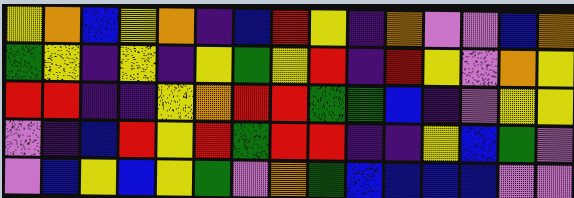[["yellow", "orange", "blue", "yellow", "orange", "indigo", "blue", "red", "yellow", "indigo", "orange", "violet", "violet", "blue", "orange"], ["green", "yellow", "indigo", "yellow", "indigo", "yellow", "green", "yellow", "red", "indigo", "red", "yellow", "violet", "orange", "yellow"], ["red", "red", "indigo", "indigo", "yellow", "orange", "red", "red", "green", "green", "blue", "indigo", "violet", "yellow", "yellow"], ["violet", "indigo", "blue", "red", "yellow", "red", "green", "red", "red", "indigo", "indigo", "yellow", "blue", "green", "violet"], ["violet", "blue", "yellow", "blue", "yellow", "green", "violet", "orange", "green", "blue", "blue", "blue", "blue", "violet", "violet"]]